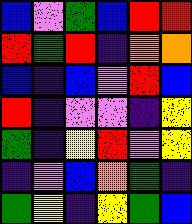[["blue", "violet", "green", "blue", "red", "red"], ["red", "green", "red", "indigo", "orange", "orange"], ["blue", "indigo", "blue", "violet", "red", "blue"], ["red", "indigo", "violet", "violet", "indigo", "yellow"], ["green", "indigo", "yellow", "red", "violet", "yellow"], ["indigo", "violet", "blue", "orange", "green", "indigo"], ["green", "yellow", "indigo", "yellow", "green", "blue"]]